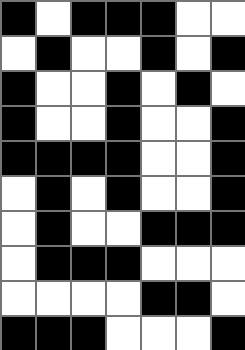[["black", "white", "black", "black", "black", "white", "white"], ["white", "black", "white", "white", "black", "white", "black"], ["black", "white", "white", "black", "white", "black", "white"], ["black", "white", "white", "black", "white", "white", "black"], ["black", "black", "black", "black", "white", "white", "black"], ["white", "black", "white", "black", "white", "white", "black"], ["white", "black", "white", "white", "black", "black", "black"], ["white", "black", "black", "black", "white", "white", "white"], ["white", "white", "white", "white", "black", "black", "white"], ["black", "black", "black", "white", "white", "white", "black"]]